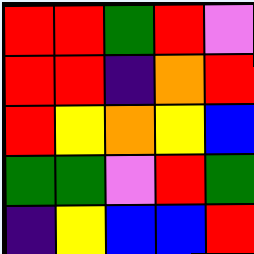[["red", "red", "green", "red", "violet"], ["red", "red", "indigo", "orange", "red"], ["red", "yellow", "orange", "yellow", "blue"], ["green", "green", "violet", "red", "green"], ["indigo", "yellow", "blue", "blue", "red"]]